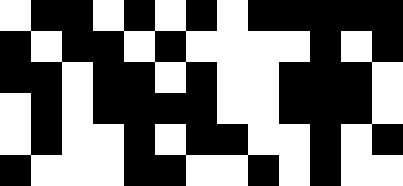[["white", "black", "black", "white", "black", "white", "black", "white", "black", "black", "black", "black", "black"], ["black", "white", "black", "black", "white", "black", "white", "white", "white", "white", "black", "white", "black"], ["black", "black", "white", "black", "black", "white", "black", "white", "white", "black", "black", "black", "white"], ["white", "black", "white", "black", "black", "black", "black", "white", "white", "black", "black", "black", "white"], ["white", "black", "white", "white", "black", "white", "black", "black", "white", "white", "black", "white", "black"], ["black", "white", "white", "white", "black", "black", "white", "white", "black", "white", "black", "white", "white"]]